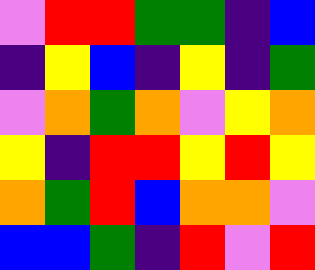[["violet", "red", "red", "green", "green", "indigo", "blue"], ["indigo", "yellow", "blue", "indigo", "yellow", "indigo", "green"], ["violet", "orange", "green", "orange", "violet", "yellow", "orange"], ["yellow", "indigo", "red", "red", "yellow", "red", "yellow"], ["orange", "green", "red", "blue", "orange", "orange", "violet"], ["blue", "blue", "green", "indigo", "red", "violet", "red"]]